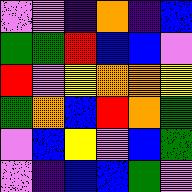[["violet", "violet", "indigo", "orange", "indigo", "blue"], ["green", "green", "red", "blue", "blue", "violet"], ["red", "violet", "yellow", "orange", "orange", "yellow"], ["green", "orange", "blue", "red", "orange", "green"], ["violet", "blue", "yellow", "violet", "blue", "green"], ["violet", "indigo", "blue", "blue", "green", "violet"]]